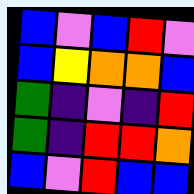[["blue", "violet", "blue", "red", "violet"], ["blue", "yellow", "orange", "orange", "blue"], ["green", "indigo", "violet", "indigo", "red"], ["green", "indigo", "red", "red", "orange"], ["blue", "violet", "red", "blue", "blue"]]